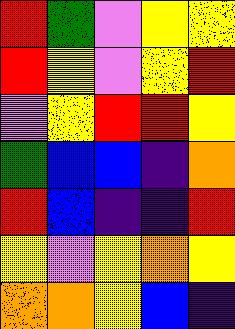[["red", "green", "violet", "yellow", "yellow"], ["red", "yellow", "violet", "yellow", "red"], ["violet", "yellow", "red", "red", "yellow"], ["green", "blue", "blue", "indigo", "orange"], ["red", "blue", "indigo", "indigo", "red"], ["yellow", "violet", "yellow", "orange", "yellow"], ["orange", "orange", "yellow", "blue", "indigo"]]